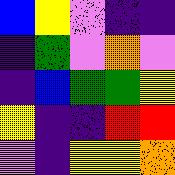[["blue", "yellow", "violet", "indigo", "indigo"], ["indigo", "green", "violet", "orange", "violet"], ["indigo", "blue", "green", "green", "yellow"], ["yellow", "indigo", "indigo", "red", "red"], ["violet", "indigo", "yellow", "yellow", "orange"]]